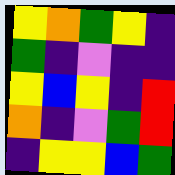[["yellow", "orange", "green", "yellow", "indigo"], ["green", "indigo", "violet", "indigo", "indigo"], ["yellow", "blue", "yellow", "indigo", "red"], ["orange", "indigo", "violet", "green", "red"], ["indigo", "yellow", "yellow", "blue", "green"]]